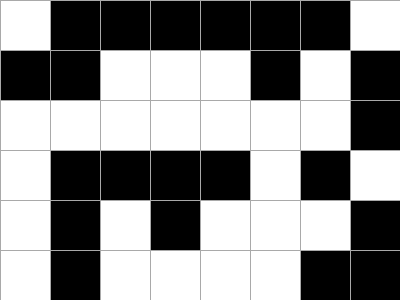[["white", "black", "black", "black", "black", "black", "black", "white"], ["black", "black", "white", "white", "white", "black", "white", "black"], ["white", "white", "white", "white", "white", "white", "white", "black"], ["white", "black", "black", "black", "black", "white", "black", "white"], ["white", "black", "white", "black", "white", "white", "white", "black"], ["white", "black", "white", "white", "white", "white", "black", "black"]]